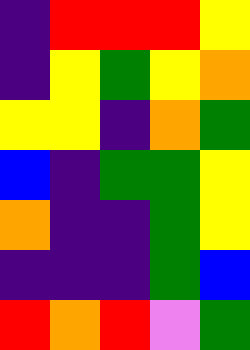[["indigo", "red", "red", "red", "yellow"], ["indigo", "yellow", "green", "yellow", "orange"], ["yellow", "yellow", "indigo", "orange", "green"], ["blue", "indigo", "green", "green", "yellow"], ["orange", "indigo", "indigo", "green", "yellow"], ["indigo", "indigo", "indigo", "green", "blue"], ["red", "orange", "red", "violet", "green"]]